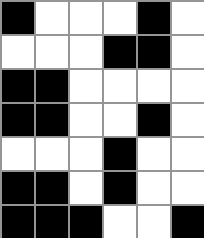[["black", "white", "white", "white", "black", "white"], ["white", "white", "white", "black", "black", "white"], ["black", "black", "white", "white", "white", "white"], ["black", "black", "white", "white", "black", "white"], ["white", "white", "white", "black", "white", "white"], ["black", "black", "white", "black", "white", "white"], ["black", "black", "black", "white", "white", "black"]]